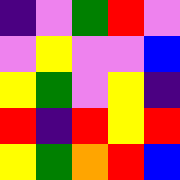[["indigo", "violet", "green", "red", "violet"], ["violet", "yellow", "violet", "violet", "blue"], ["yellow", "green", "violet", "yellow", "indigo"], ["red", "indigo", "red", "yellow", "red"], ["yellow", "green", "orange", "red", "blue"]]